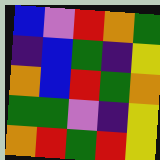[["blue", "violet", "red", "orange", "green"], ["indigo", "blue", "green", "indigo", "yellow"], ["orange", "blue", "red", "green", "orange"], ["green", "green", "violet", "indigo", "yellow"], ["orange", "red", "green", "red", "yellow"]]